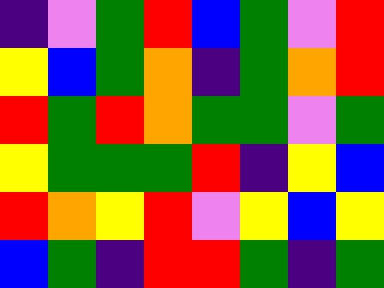[["indigo", "violet", "green", "red", "blue", "green", "violet", "red"], ["yellow", "blue", "green", "orange", "indigo", "green", "orange", "red"], ["red", "green", "red", "orange", "green", "green", "violet", "green"], ["yellow", "green", "green", "green", "red", "indigo", "yellow", "blue"], ["red", "orange", "yellow", "red", "violet", "yellow", "blue", "yellow"], ["blue", "green", "indigo", "red", "red", "green", "indigo", "green"]]